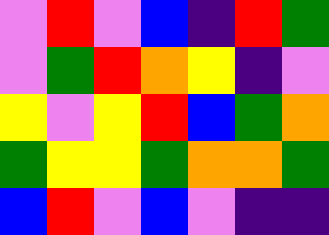[["violet", "red", "violet", "blue", "indigo", "red", "green"], ["violet", "green", "red", "orange", "yellow", "indigo", "violet"], ["yellow", "violet", "yellow", "red", "blue", "green", "orange"], ["green", "yellow", "yellow", "green", "orange", "orange", "green"], ["blue", "red", "violet", "blue", "violet", "indigo", "indigo"]]